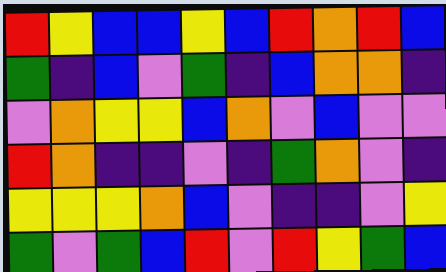[["red", "yellow", "blue", "blue", "yellow", "blue", "red", "orange", "red", "blue"], ["green", "indigo", "blue", "violet", "green", "indigo", "blue", "orange", "orange", "indigo"], ["violet", "orange", "yellow", "yellow", "blue", "orange", "violet", "blue", "violet", "violet"], ["red", "orange", "indigo", "indigo", "violet", "indigo", "green", "orange", "violet", "indigo"], ["yellow", "yellow", "yellow", "orange", "blue", "violet", "indigo", "indigo", "violet", "yellow"], ["green", "violet", "green", "blue", "red", "violet", "red", "yellow", "green", "blue"]]